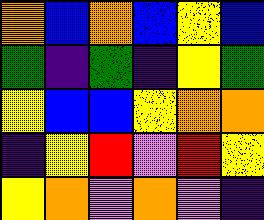[["orange", "blue", "orange", "blue", "yellow", "blue"], ["green", "indigo", "green", "indigo", "yellow", "green"], ["yellow", "blue", "blue", "yellow", "orange", "orange"], ["indigo", "yellow", "red", "violet", "red", "yellow"], ["yellow", "orange", "violet", "orange", "violet", "indigo"]]